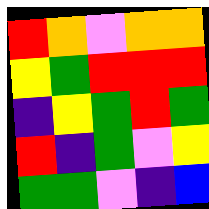[["red", "orange", "violet", "orange", "orange"], ["yellow", "green", "red", "red", "red"], ["indigo", "yellow", "green", "red", "green"], ["red", "indigo", "green", "violet", "yellow"], ["green", "green", "violet", "indigo", "blue"]]